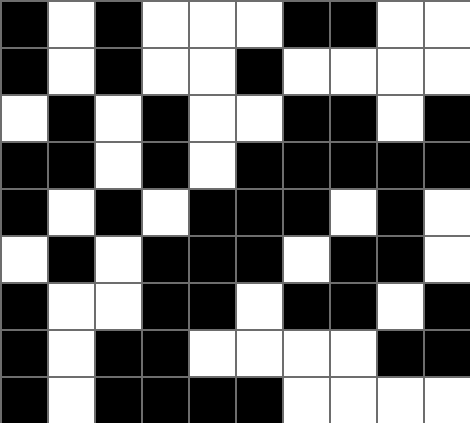[["black", "white", "black", "white", "white", "white", "black", "black", "white", "white"], ["black", "white", "black", "white", "white", "black", "white", "white", "white", "white"], ["white", "black", "white", "black", "white", "white", "black", "black", "white", "black"], ["black", "black", "white", "black", "white", "black", "black", "black", "black", "black"], ["black", "white", "black", "white", "black", "black", "black", "white", "black", "white"], ["white", "black", "white", "black", "black", "black", "white", "black", "black", "white"], ["black", "white", "white", "black", "black", "white", "black", "black", "white", "black"], ["black", "white", "black", "black", "white", "white", "white", "white", "black", "black"], ["black", "white", "black", "black", "black", "black", "white", "white", "white", "white"]]